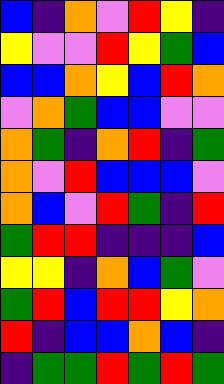[["blue", "indigo", "orange", "violet", "red", "yellow", "indigo"], ["yellow", "violet", "violet", "red", "yellow", "green", "blue"], ["blue", "blue", "orange", "yellow", "blue", "red", "orange"], ["violet", "orange", "green", "blue", "blue", "violet", "violet"], ["orange", "green", "indigo", "orange", "red", "indigo", "green"], ["orange", "violet", "red", "blue", "blue", "blue", "violet"], ["orange", "blue", "violet", "red", "green", "indigo", "red"], ["green", "red", "red", "indigo", "indigo", "indigo", "blue"], ["yellow", "yellow", "indigo", "orange", "blue", "green", "violet"], ["green", "red", "blue", "red", "red", "yellow", "orange"], ["red", "indigo", "blue", "blue", "orange", "blue", "indigo"], ["indigo", "green", "green", "red", "green", "red", "green"]]